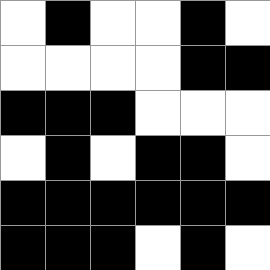[["white", "black", "white", "white", "black", "white"], ["white", "white", "white", "white", "black", "black"], ["black", "black", "black", "white", "white", "white"], ["white", "black", "white", "black", "black", "white"], ["black", "black", "black", "black", "black", "black"], ["black", "black", "black", "white", "black", "white"]]